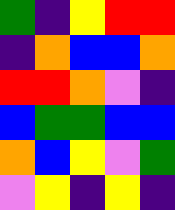[["green", "indigo", "yellow", "red", "red"], ["indigo", "orange", "blue", "blue", "orange"], ["red", "red", "orange", "violet", "indigo"], ["blue", "green", "green", "blue", "blue"], ["orange", "blue", "yellow", "violet", "green"], ["violet", "yellow", "indigo", "yellow", "indigo"]]